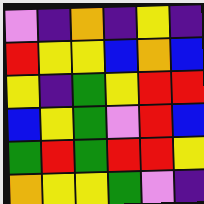[["violet", "indigo", "orange", "indigo", "yellow", "indigo"], ["red", "yellow", "yellow", "blue", "orange", "blue"], ["yellow", "indigo", "green", "yellow", "red", "red"], ["blue", "yellow", "green", "violet", "red", "blue"], ["green", "red", "green", "red", "red", "yellow"], ["orange", "yellow", "yellow", "green", "violet", "indigo"]]